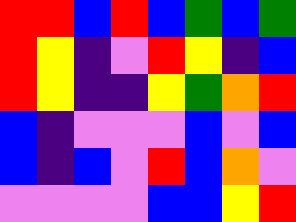[["red", "red", "blue", "red", "blue", "green", "blue", "green"], ["red", "yellow", "indigo", "violet", "red", "yellow", "indigo", "blue"], ["red", "yellow", "indigo", "indigo", "yellow", "green", "orange", "red"], ["blue", "indigo", "violet", "violet", "violet", "blue", "violet", "blue"], ["blue", "indigo", "blue", "violet", "red", "blue", "orange", "violet"], ["violet", "violet", "violet", "violet", "blue", "blue", "yellow", "red"]]